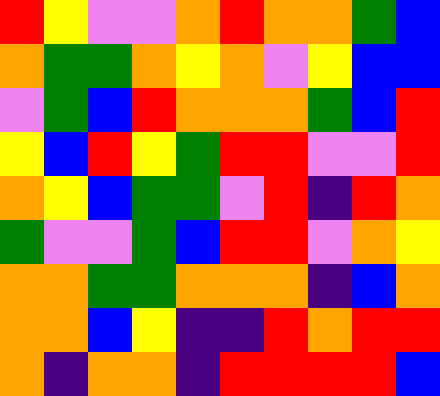[["red", "yellow", "violet", "violet", "orange", "red", "orange", "orange", "green", "blue"], ["orange", "green", "green", "orange", "yellow", "orange", "violet", "yellow", "blue", "blue"], ["violet", "green", "blue", "red", "orange", "orange", "orange", "green", "blue", "red"], ["yellow", "blue", "red", "yellow", "green", "red", "red", "violet", "violet", "red"], ["orange", "yellow", "blue", "green", "green", "violet", "red", "indigo", "red", "orange"], ["green", "violet", "violet", "green", "blue", "red", "red", "violet", "orange", "yellow"], ["orange", "orange", "green", "green", "orange", "orange", "orange", "indigo", "blue", "orange"], ["orange", "orange", "blue", "yellow", "indigo", "indigo", "red", "orange", "red", "red"], ["orange", "indigo", "orange", "orange", "indigo", "red", "red", "red", "red", "blue"]]